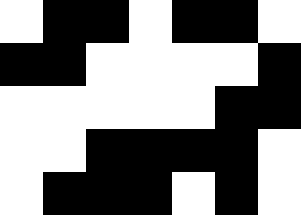[["white", "black", "black", "white", "black", "black", "white"], ["black", "black", "white", "white", "white", "white", "black"], ["white", "white", "white", "white", "white", "black", "black"], ["white", "white", "black", "black", "black", "black", "white"], ["white", "black", "black", "black", "white", "black", "white"]]